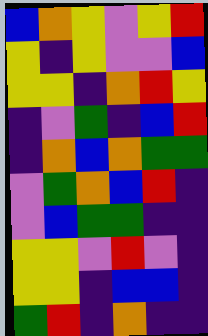[["blue", "orange", "yellow", "violet", "yellow", "red"], ["yellow", "indigo", "yellow", "violet", "violet", "blue"], ["yellow", "yellow", "indigo", "orange", "red", "yellow"], ["indigo", "violet", "green", "indigo", "blue", "red"], ["indigo", "orange", "blue", "orange", "green", "green"], ["violet", "green", "orange", "blue", "red", "indigo"], ["violet", "blue", "green", "green", "indigo", "indigo"], ["yellow", "yellow", "violet", "red", "violet", "indigo"], ["yellow", "yellow", "indigo", "blue", "blue", "indigo"], ["green", "red", "indigo", "orange", "indigo", "indigo"]]